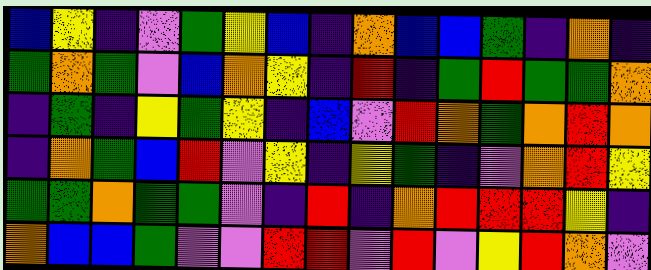[["blue", "yellow", "indigo", "violet", "green", "yellow", "blue", "indigo", "orange", "blue", "blue", "green", "indigo", "orange", "indigo"], ["green", "orange", "green", "violet", "blue", "orange", "yellow", "indigo", "red", "indigo", "green", "red", "green", "green", "orange"], ["indigo", "green", "indigo", "yellow", "green", "yellow", "indigo", "blue", "violet", "red", "orange", "green", "orange", "red", "orange"], ["indigo", "orange", "green", "blue", "red", "violet", "yellow", "indigo", "yellow", "green", "indigo", "violet", "orange", "red", "yellow"], ["green", "green", "orange", "green", "green", "violet", "indigo", "red", "indigo", "orange", "red", "red", "red", "yellow", "indigo"], ["orange", "blue", "blue", "green", "violet", "violet", "red", "red", "violet", "red", "violet", "yellow", "red", "orange", "violet"]]